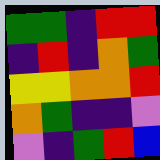[["green", "green", "indigo", "red", "red"], ["indigo", "red", "indigo", "orange", "green"], ["yellow", "yellow", "orange", "orange", "red"], ["orange", "green", "indigo", "indigo", "violet"], ["violet", "indigo", "green", "red", "blue"]]